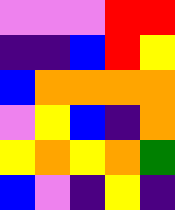[["violet", "violet", "violet", "red", "red"], ["indigo", "indigo", "blue", "red", "yellow"], ["blue", "orange", "orange", "orange", "orange"], ["violet", "yellow", "blue", "indigo", "orange"], ["yellow", "orange", "yellow", "orange", "green"], ["blue", "violet", "indigo", "yellow", "indigo"]]